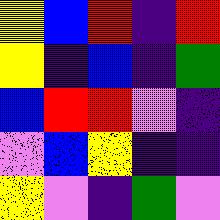[["yellow", "blue", "red", "indigo", "red"], ["yellow", "indigo", "blue", "indigo", "green"], ["blue", "red", "red", "violet", "indigo"], ["violet", "blue", "yellow", "indigo", "indigo"], ["yellow", "violet", "indigo", "green", "violet"]]